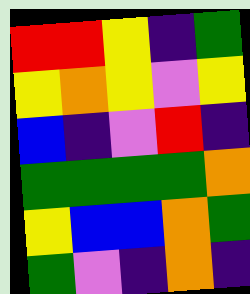[["red", "red", "yellow", "indigo", "green"], ["yellow", "orange", "yellow", "violet", "yellow"], ["blue", "indigo", "violet", "red", "indigo"], ["green", "green", "green", "green", "orange"], ["yellow", "blue", "blue", "orange", "green"], ["green", "violet", "indigo", "orange", "indigo"]]